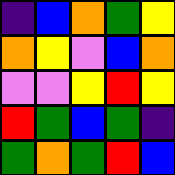[["indigo", "blue", "orange", "green", "yellow"], ["orange", "yellow", "violet", "blue", "orange"], ["violet", "violet", "yellow", "red", "yellow"], ["red", "green", "blue", "green", "indigo"], ["green", "orange", "green", "red", "blue"]]